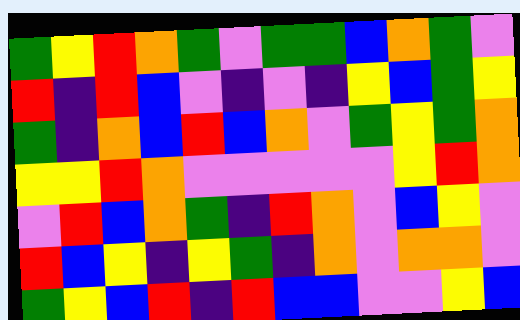[["green", "yellow", "red", "orange", "green", "violet", "green", "green", "blue", "orange", "green", "violet"], ["red", "indigo", "red", "blue", "violet", "indigo", "violet", "indigo", "yellow", "blue", "green", "yellow"], ["green", "indigo", "orange", "blue", "red", "blue", "orange", "violet", "green", "yellow", "green", "orange"], ["yellow", "yellow", "red", "orange", "violet", "violet", "violet", "violet", "violet", "yellow", "red", "orange"], ["violet", "red", "blue", "orange", "green", "indigo", "red", "orange", "violet", "blue", "yellow", "violet"], ["red", "blue", "yellow", "indigo", "yellow", "green", "indigo", "orange", "violet", "orange", "orange", "violet"], ["green", "yellow", "blue", "red", "indigo", "red", "blue", "blue", "violet", "violet", "yellow", "blue"]]